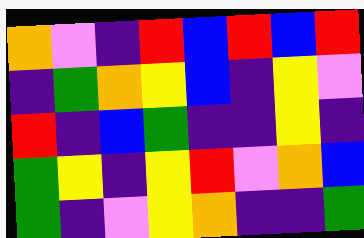[["orange", "violet", "indigo", "red", "blue", "red", "blue", "red"], ["indigo", "green", "orange", "yellow", "blue", "indigo", "yellow", "violet"], ["red", "indigo", "blue", "green", "indigo", "indigo", "yellow", "indigo"], ["green", "yellow", "indigo", "yellow", "red", "violet", "orange", "blue"], ["green", "indigo", "violet", "yellow", "orange", "indigo", "indigo", "green"]]